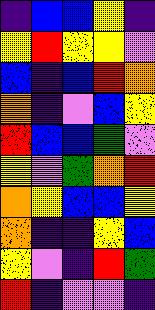[["indigo", "blue", "blue", "yellow", "indigo"], ["yellow", "red", "yellow", "yellow", "violet"], ["blue", "indigo", "blue", "red", "orange"], ["orange", "indigo", "violet", "blue", "yellow"], ["red", "blue", "blue", "green", "violet"], ["yellow", "violet", "green", "orange", "red"], ["orange", "yellow", "blue", "blue", "yellow"], ["orange", "indigo", "indigo", "yellow", "blue"], ["yellow", "violet", "indigo", "red", "green"], ["red", "indigo", "violet", "violet", "indigo"]]